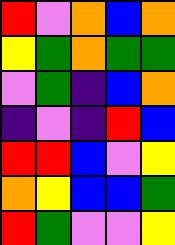[["red", "violet", "orange", "blue", "orange"], ["yellow", "green", "orange", "green", "green"], ["violet", "green", "indigo", "blue", "orange"], ["indigo", "violet", "indigo", "red", "blue"], ["red", "red", "blue", "violet", "yellow"], ["orange", "yellow", "blue", "blue", "green"], ["red", "green", "violet", "violet", "yellow"]]